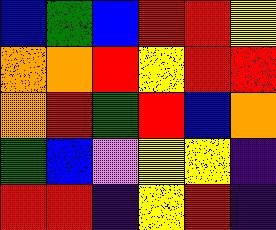[["blue", "green", "blue", "red", "red", "yellow"], ["orange", "orange", "red", "yellow", "red", "red"], ["orange", "red", "green", "red", "blue", "orange"], ["green", "blue", "violet", "yellow", "yellow", "indigo"], ["red", "red", "indigo", "yellow", "red", "indigo"]]